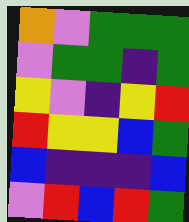[["orange", "violet", "green", "green", "green"], ["violet", "green", "green", "indigo", "green"], ["yellow", "violet", "indigo", "yellow", "red"], ["red", "yellow", "yellow", "blue", "green"], ["blue", "indigo", "indigo", "indigo", "blue"], ["violet", "red", "blue", "red", "green"]]